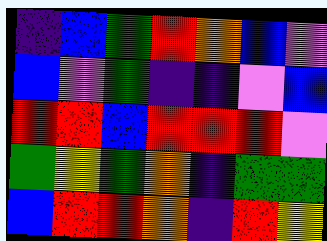[["indigo", "blue", "green", "red", "orange", "blue", "violet"], ["blue", "violet", "green", "indigo", "indigo", "violet", "blue"], ["red", "red", "blue", "red", "red", "red", "violet"], ["green", "yellow", "green", "orange", "indigo", "green", "green"], ["blue", "red", "red", "orange", "indigo", "red", "yellow"]]